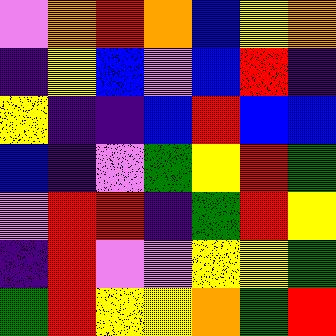[["violet", "orange", "red", "orange", "blue", "yellow", "orange"], ["indigo", "yellow", "blue", "violet", "blue", "red", "indigo"], ["yellow", "indigo", "indigo", "blue", "red", "blue", "blue"], ["blue", "indigo", "violet", "green", "yellow", "red", "green"], ["violet", "red", "red", "indigo", "green", "red", "yellow"], ["indigo", "red", "violet", "violet", "yellow", "yellow", "green"], ["green", "red", "yellow", "yellow", "orange", "green", "red"]]